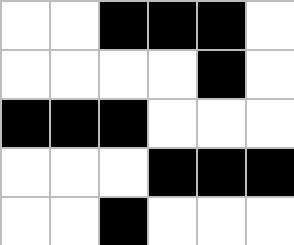[["white", "white", "black", "black", "black", "white"], ["white", "white", "white", "white", "black", "white"], ["black", "black", "black", "white", "white", "white"], ["white", "white", "white", "black", "black", "black"], ["white", "white", "black", "white", "white", "white"]]